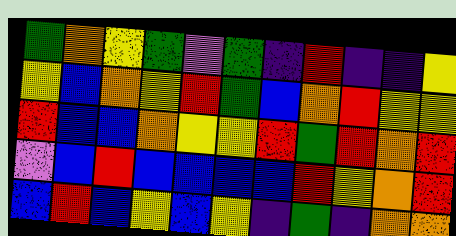[["green", "orange", "yellow", "green", "violet", "green", "indigo", "red", "indigo", "indigo", "yellow"], ["yellow", "blue", "orange", "yellow", "red", "green", "blue", "orange", "red", "yellow", "yellow"], ["red", "blue", "blue", "orange", "yellow", "yellow", "red", "green", "red", "orange", "red"], ["violet", "blue", "red", "blue", "blue", "blue", "blue", "red", "yellow", "orange", "red"], ["blue", "red", "blue", "yellow", "blue", "yellow", "indigo", "green", "indigo", "orange", "orange"]]